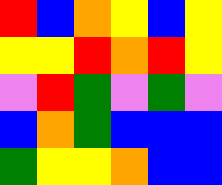[["red", "blue", "orange", "yellow", "blue", "yellow"], ["yellow", "yellow", "red", "orange", "red", "yellow"], ["violet", "red", "green", "violet", "green", "violet"], ["blue", "orange", "green", "blue", "blue", "blue"], ["green", "yellow", "yellow", "orange", "blue", "blue"]]